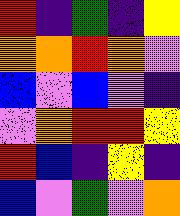[["red", "indigo", "green", "indigo", "yellow"], ["orange", "orange", "red", "orange", "violet"], ["blue", "violet", "blue", "violet", "indigo"], ["violet", "orange", "red", "red", "yellow"], ["red", "blue", "indigo", "yellow", "indigo"], ["blue", "violet", "green", "violet", "orange"]]